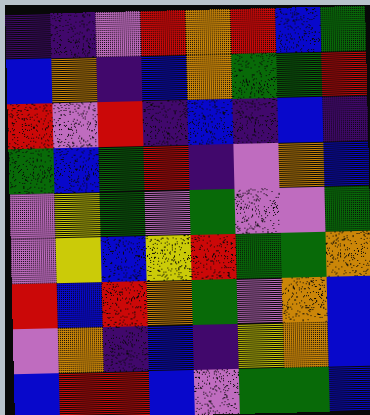[["indigo", "indigo", "violet", "red", "orange", "red", "blue", "green"], ["blue", "orange", "indigo", "blue", "orange", "green", "green", "red"], ["red", "violet", "red", "indigo", "blue", "indigo", "blue", "indigo"], ["green", "blue", "green", "red", "indigo", "violet", "orange", "blue"], ["violet", "yellow", "green", "violet", "green", "violet", "violet", "green"], ["violet", "yellow", "blue", "yellow", "red", "green", "green", "orange"], ["red", "blue", "red", "orange", "green", "violet", "orange", "blue"], ["violet", "orange", "indigo", "blue", "indigo", "yellow", "orange", "blue"], ["blue", "red", "red", "blue", "violet", "green", "green", "blue"]]